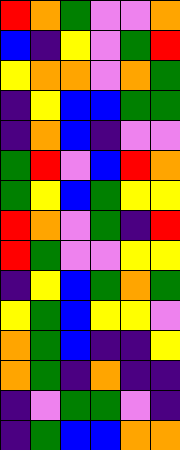[["red", "orange", "green", "violet", "violet", "orange"], ["blue", "indigo", "yellow", "violet", "green", "red"], ["yellow", "orange", "orange", "violet", "orange", "green"], ["indigo", "yellow", "blue", "blue", "green", "green"], ["indigo", "orange", "blue", "indigo", "violet", "violet"], ["green", "red", "violet", "blue", "red", "orange"], ["green", "yellow", "blue", "green", "yellow", "yellow"], ["red", "orange", "violet", "green", "indigo", "red"], ["red", "green", "violet", "violet", "yellow", "yellow"], ["indigo", "yellow", "blue", "green", "orange", "green"], ["yellow", "green", "blue", "yellow", "yellow", "violet"], ["orange", "green", "blue", "indigo", "indigo", "yellow"], ["orange", "green", "indigo", "orange", "indigo", "indigo"], ["indigo", "violet", "green", "green", "violet", "indigo"], ["indigo", "green", "blue", "blue", "orange", "orange"]]